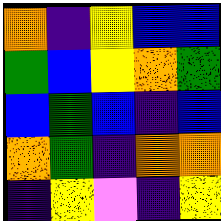[["orange", "indigo", "yellow", "blue", "blue"], ["green", "blue", "yellow", "orange", "green"], ["blue", "green", "blue", "indigo", "blue"], ["orange", "green", "indigo", "orange", "orange"], ["indigo", "yellow", "violet", "indigo", "yellow"]]